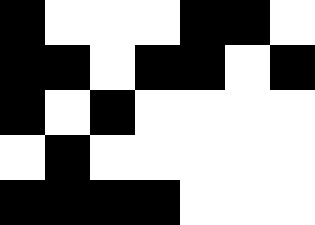[["black", "white", "white", "white", "black", "black", "white"], ["black", "black", "white", "black", "black", "white", "black"], ["black", "white", "black", "white", "white", "white", "white"], ["white", "black", "white", "white", "white", "white", "white"], ["black", "black", "black", "black", "white", "white", "white"]]